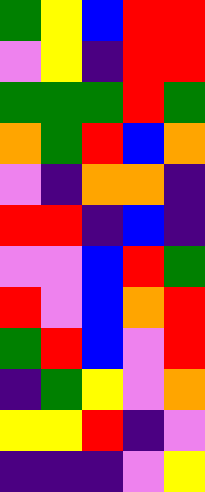[["green", "yellow", "blue", "red", "red"], ["violet", "yellow", "indigo", "red", "red"], ["green", "green", "green", "red", "green"], ["orange", "green", "red", "blue", "orange"], ["violet", "indigo", "orange", "orange", "indigo"], ["red", "red", "indigo", "blue", "indigo"], ["violet", "violet", "blue", "red", "green"], ["red", "violet", "blue", "orange", "red"], ["green", "red", "blue", "violet", "red"], ["indigo", "green", "yellow", "violet", "orange"], ["yellow", "yellow", "red", "indigo", "violet"], ["indigo", "indigo", "indigo", "violet", "yellow"]]